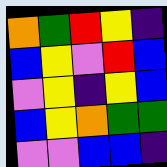[["orange", "green", "red", "yellow", "indigo"], ["blue", "yellow", "violet", "red", "blue"], ["violet", "yellow", "indigo", "yellow", "blue"], ["blue", "yellow", "orange", "green", "green"], ["violet", "violet", "blue", "blue", "indigo"]]